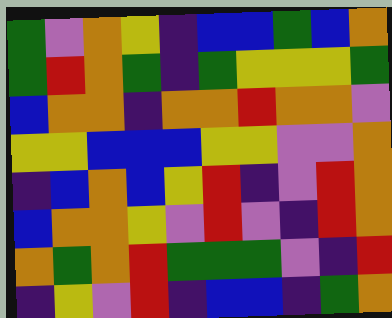[["green", "violet", "orange", "yellow", "indigo", "blue", "blue", "green", "blue", "orange"], ["green", "red", "orange", "green", "indigo", "green", "yellow", "yellow", "yellow", "green"], ["blue", "orange", "orange", "indigo", "orange", "orange", "red", "orange", "orange", "violet"], ["yellow", "yellow", "blue", "blue", "blue", "yellow", "yellow", "violet", "violet", "orange"], ["indigo", "blue", "orange", "blue", "yellow", "red", "indigo", "violet", "red", "orange"], ["blue", "orange", "orange", "yellow", "violet", "red", "violet", "indigo", "red", "orange"], ["orange", "green", "orange", "red", "green", "green", "green", "violet", "indigo", "red"], ["indigo", "yellow", "violet", "red", "indigo", "blue", "blue", "indigo", "green", "orange"]]